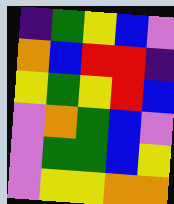[["indigo", "green", "yellow", "blue", "violet"], ["orange", "blue", "red", "red", "indigo"], ["yellow", "green", "yellow", "red", "blue"], ["violet", "orange", "green", "blue", "violet"], ["violet", "green", "green", "blue", "yellow"], ["violet", "yellow", "yellow", "orange", "orange"]]